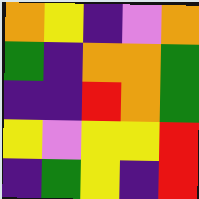[["orange", "yellow", "indigo", "violet", "orange"], ["green", "indigo", "orange", "orange", "green"], ["indigo", "indigo", "red", "orange", "green"], ["yellow", "violet", "yellow", "yellow", "red"], ["indigo", "green", "yellow", "indigo", "red"]]